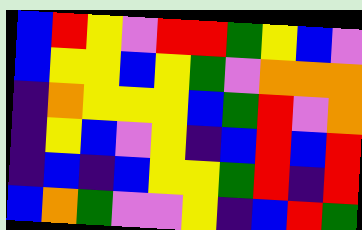[["blue", "red", "yellow", "violet", "red", "red", "green", "yellow", "blue", "violet"], ["blue", "yellow", "yellow", "blue", "yellow", "green", "violet", "orange", "orange", "orange"], ["indigo", "orange", "yellow", "yellow", "yellow", "blue", "green", "red", "violet", "orange"], ["indigo", "yellow", "blue", "violet", "yellow", "indigo", "blue", "red", "blue", "red"], ["indigo", "blue", "indigo", "blue", "yellow", "yellow", "green", "red", "indigo", "red"], ["blue", "orange", "green", "violet", "violet", "yellow", "indigo", "blue", "red", "green"]]